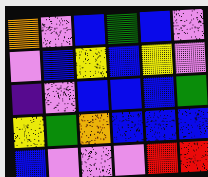[["orange", "violet", "blue", "green", "blue", "violet"], ["violet", "blue", "yellow", "blue", "yellow", "violet"], ["indigo", "violet", "blue", "blue", "blue", "green"], ["yellow", "green", "orange", "blue", "blue", "blue"], ["blue", "violet", "violet", "violet", "red", "red"]]